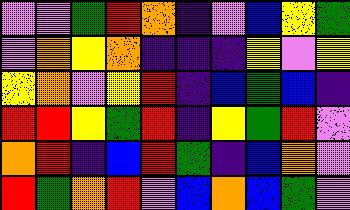[["violet", "violet", "green", "red", "orange", "indigo", "violet", "blue", "yellow", "green"], ["violet", "orange", "yellow", "orange", "indigo", "indigo", "indigo", "yellow", "violet", "yellow"], ["yellow", "orange", "violet", "yellow", "red", "indigo", "blue", "green", "blue", "indigo"], ["red", "red", "yellow", "green", "red", "indigo", "yellow", "green", "red", "violet"], ["orange", "red", "indigo", "blue", "red", "green", "indigo", "blue", "orange", "violet"], ["red", "green", "orange", "red", "violet", "blue", "orange", "blue", "green", "violet"]]